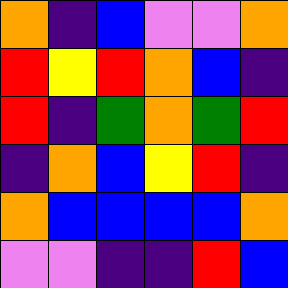[["orange", "indigo", "blue", "violet", "violet", "orange"], ["red", "yellow", "red", "orange", "blue", "indigo"], ["red", "indigo", "green", "orange", "green", "red"], ["indigo", "orange", "blue", "yellow", "red", "indigo"], ["orange", "blue", "blue", "blue", "blue", "orange"], ["violet", "violet", "indigo", "indigo", "red", "blue"]]